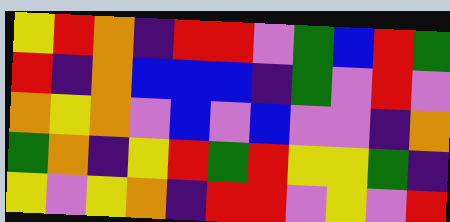[["yellow", "red", "orange", "indigo", "red", "red", "violet", "green", "blue", "red", "green"], ["red", "indigo", "orange", "blue", "blue", "blue", "indigo", "green", "violet", "red", "violet"], ["orange", "yellow", "orange", "violet", "blue", "violet", "blue", "violet", "violet", "indigo", "orange"], ["green", "orange", "indigo", "yellow", "red", "green", "red", "yellow", "yellow", "green", "indigo"], ["yellow", "violet", "yellow", "orange", "indigo", "red", "red", "violet", "yellow", "violet", "red"]]